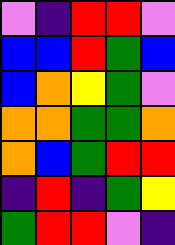[["violet", "indigo", "red", "red", "violet"], ["blue", "blue", "red", "green", "blue"], ["blue", "orange", "yellow", "green", "violet"], ["orange", "orange", "green", "green", "orange"], ["orange", "blue", "green", "red", "red"], ["indigo", "red", "indigo", "green", "yellow"], ["green", "red", "red", "violet", "indigo"]]